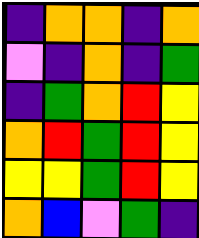[["indigo", "orange", "orange", "indigo", "orange"], ["violet", "indigo", "orange", "indigo", "green"], ["indigo", "green", "orange", "red", "yellow"], ["orange", "red", "green", "red", "yellow"], ["yellow", "yellow", "green", "red", "yellow"], ["orange", "blue", "violet", "green", "indigo"]]